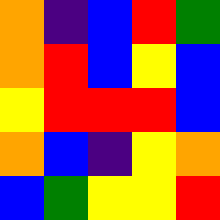[["orange", "indigo", "blue", "red", "green"], ["orange", "red", "blue", "yellow", "blue"], ["yellow", "red", "red", "red", "blue"], ["orange", "blue", "indigo", "yellow", "orange"], ["blue", "green", "yellow", "yellow", "red"]]